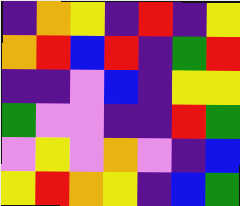[["indigo", "orange", "yellow", "indigo", "red", "indigo", "yellow"], ["orange", "red", "blue", "red", "indigo", "green", "red"], ["indigo", "indigo", "violet", "blue", "indigo", "yellow", "yellow"], ["green", "violet", "violet", "indigo", "indigo", "red", "green"], ["violet", "yellow", "violet", "orange", "violet", "indigo", "blue"], ["yellow", "red", "orange", "yellow", "indigo", "blue", "green"]]